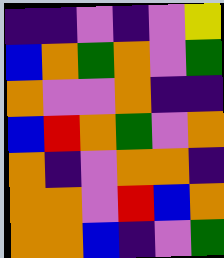[["indigo", "indigo", "violet", "indigo", "violet", "yellow"], ["blue", "orange", "green", "orange", "violet", "green"], ["orange", "violet", "violet", "orange", "indigo", "indigo"], ["blue", "red", "orange", "green", "violet", "orange"], ["orange", "indigo", "violet", "orange", "orange", "indigo"], ["orange", "orange", "violet", "red", "blue", "orange"], ["orange", "orange", "blue", "indigo", "violet", "green"]]